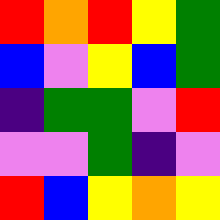[["red", "orange", "red", "yellow", "green"], ["blue", "violet", "yellow", "blue", "green"], ["indigo", "green", "green", "violet", "red"], ["violet", "violet", "green", "indigo", "violet"], ["red", "blue", "yellow", "orange", "yellow"]]